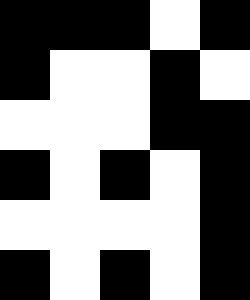[["black", "black", "black", "white", "black"], ["black", "white", "white", "black", "white"], ["white", "white", "white", "black", "black"], ["black", "white", "black", "white", "black"], ["white", "white", "white", "white", "black"], ["black", "white", "black", "white", "black"]]